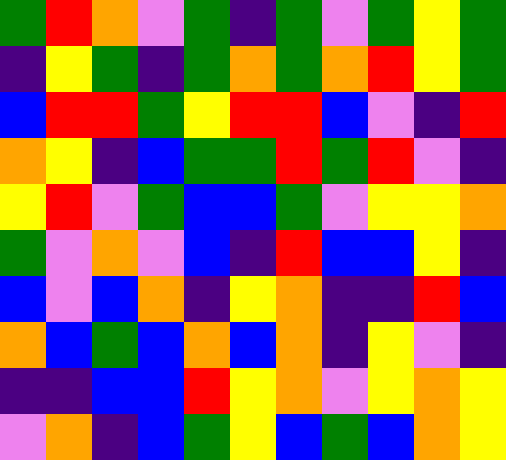[["green", "red", "orange", "violet", "green", "indigo", "green", "violet", "green", "yellow", "green"], ["indigo", "yellow", "green", "indigo", "green", "orange", "green", "orange", "red", "yellow", "green"], ["blue", "red", "red", "green", "yellow", "red", "red", "blue", "violet", "indigo", "red"], ["orange", "yellow", "indigo", "blue", "green", "green", "red", "green", "red", "violet", "indigo"], ["yellow", "red", "violet", "green", "blue", "blue", "green", "violet", "yellow", "yellow", "orange"], ["green", "violet", "orange", "violet", "blue", "indigo", "red", "blue", "blue", "yellow", "indigo"], ["blue", "violet", "blue", "orange", "indigo", "yellow", "orange", "indigo", "indigo", "red", "blue"], ["orange", "blue", "green", "blue", "orange", "blue", "orange", "indigo", "yellow", "violet", "indigo"], ["indigo", "indigo", "blue", "blue", "red", "yellow", "orange", "violet", "yellow", "orange", "yellow"], ["violet", "orange", "indigo", "blue", "green", "yellow", "blue", "green", "blue", "orange", "yellow"]]